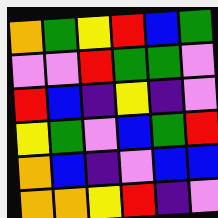[["orange", "green", "yellow", "red", "blue", "green"], ["violet", "violet", "red", "green", "green", "violet"], ["red", "blue", "indigo", "yellow", "indigo", "violet"], ["yellow", "green", "violet", "blue", "green", "red"], ["orange", "blue", "indigo", "violet", "blue", "blue"], ["orange", "orange", "yellow", "red", "indigo", "violet"]]